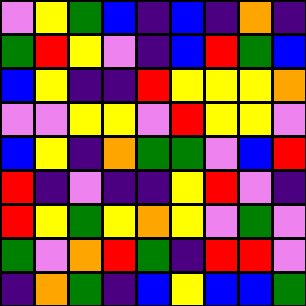[["violet", "yellow", "green", "blue", "indigo", "blue", "indigo", "orange", "indigo"], ["green", "red", "yellow", "violet", "indigo", "blue", "red", "green", "blue"], ["blue", "yellow", "indigo", "indigo", "red", "yellow", "yellow", "yellow", "orange"], ["violet", "violet", "yellow", "yellow", "violet", "red", "yellow", "yellow", "violet"], ["blue", "yellow", "indigo", "orange", "green", "green", "violet", "blue", "red"], ["red", "indigo", "violet", "indigo", "indigo", "yellow", "red", "violet", "indigo"], ["red", "yellow", "green", "yellow", "orange", "yellow", "violet", "green", "violet"], ["green", "violet", "orange", "red", "green", "indigo", "red", "red", "violet"], ["indigo", "orange", "green", "indigo", "blue", "yellow", "blue", "blue", "green"]]